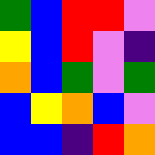[["green", "blue", "red", "red", "violet"], ["yellow", "blue", "red", "violet", "indigo"], ["orange", "blue", "green", "violet", "green"], ["blue", "yellow", "orange", "blue", "violet"], ["blue", "blue", "indigo", "red", "orange"]]